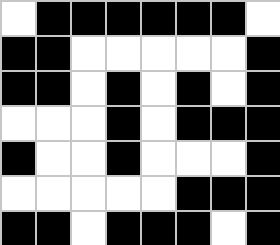[["white", "black", "black", "black", "black", "black", "black", "white"], ["black", "black", "white", "white", "white", "white", "white", "black"], ["black", "black", "white", "black", "white", "black", "white", "black"], ["white", "white", "white", "black", "white", "black", "black", "black"], ["black", "white", "white", "black", "white", "white", "white", "black"], ["white", "white", "white", "white", "white", "black", "black", "black"], ["black", "black", "white", "black", "black", "black", "white", "black"]]